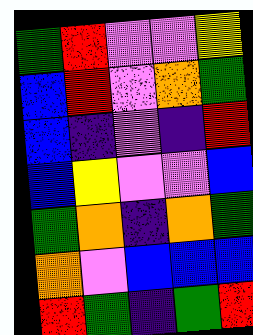[["green", "red", "violet", "violet", "yellow"], ["blue", "red", "violet", "orange", "green"], ["blue", "indigo", "violet", "indigo", "red"], ["blue", "yellow", "violet", "violet", "blue"], ["green", "orange", "indigo", "orange", "green"], ["orange", "violet", "blue", "blue", "blue"], ["red", "green", "indigo", "green", "red"]]